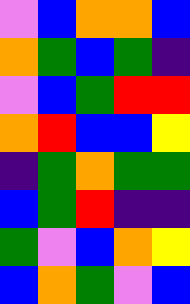[["violet", "blue", "orange", "orange", "blue"], ["orange", "green", "blue", "green", "indigo"], ["violet", "blue", "green", "red", "red"], ["orange", "red", "blue", "blue", "yellow"], ["indigo", "green", "orange", "green", "green"], ["blue", "green", "red", "indigo", "indigo"], ["green", "violet", "blue", "orange", "yellow"], ["blue", "orange", "green", "violet", "blue"]]